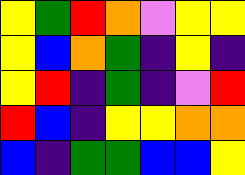[["yellow", "green", "red", "orange", "violet", "yellow", "yellow"], ["yellow", "blue", "orange", "green", "indigo", "yellow", "indigo"], ["yellow", "red", "indigo", "green", "indigo", "violet", "red"], ["red", "blue", "indigo", "yellow", "yellow", "orange", "orange"], ["blue", "indigo", "green", "green", "blue", "blue", "yellow"]]